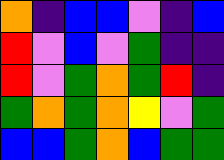[["orange", "indigo", "blue", "blue", "violet", "indigo", "blue"], ["red", "violet", "blue", "violet", "green", "indigo", "indigo"], ["red", "violet", "green", "orange", "green", "red", "indigo"], ["green", "orange", "green", "orange", "yellow", "violet", "green"], ["blue", "blue", "green", "orange", "blue", "green", "green"]]